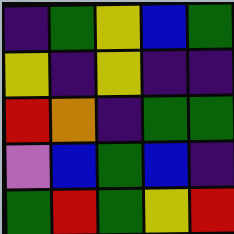[["indigo", "green", "yellow", "blue", "green"], ["yellow", "indigo", "yellow", "indigo", "indigo"], ["red", "orange", "indigo", "green", "green"], ["violet", "blue", "green", "blue", "indigo"], ["green", "red", "green", "yellow", "red"]]